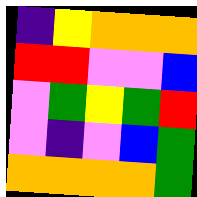[["indigo", "yellow", "orange", "orange", "orange"], ["red", "red", "violet", "violet", "blue"], ["violet", "green", "yellow", "green", "red"], ["violet", "indigo", "violet", "blue", "green"], ["orange", "orange", "orange", "orange", "green"]]